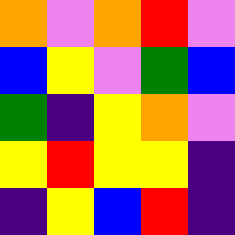[["orange", "violet", "orange", "red", "violet"], ["blue", "yellow", "violet", "green", "blue"], ["green", "indigo", "yellow", "orange", "violet"], ["yellow", "red", "yellow", "yellow", "indigo"], ["indigo", "yellow", "blue", "red", "indigo"]]